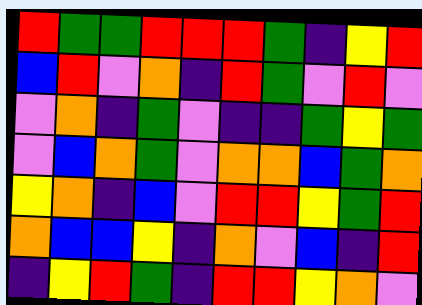[["red", "green", "green", "red", "red", "red", "green", "indigo", "yellow", "red"], ["blue", "red", "violet", "orange", "indigo", "red", "green", "violet", "red", "violet"], ["violet", "orange", "indigo", "green", "violet", "indigo", "indigo", "green", "yellow", "green"], ["violet", "blue", "orange", "green", "violet", "orange", "orange", "blue", "green", "orange"], ["yellow", "orange", "indigo", "blue", "violet", "red", "red", "yellow", "green", "red"], ["orange", "blue", "blue", "yellow", "indigo", "orange", "violet", "blue", "indigo", "red"], ["indigo", "yellow", "red", "green", "indigo", "red", "red", "yellow", "orange", "violet"]]